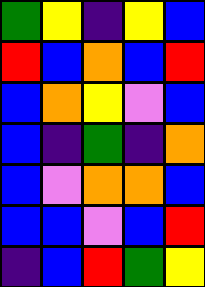[["green", "yellow", "indigo", "yellow", "blue"], ["red", "blue", "orange", "blue", "red"], ["blue", "orange", "yellow", "violet", "blue"], ["blue", "indigo", "green", "indigo", "orange"], ["blue", "violet", "orange", "orange", "blue"], ["blue", "blue", "violet", "blue", "red"], ["indigo", "blue", "red", "green", "yellow"]]